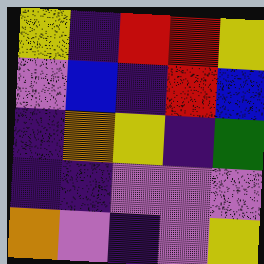[["yellow", "indigo", "red", "red", "yellow"], ["violet", "blue", "indigo", "red", "blue"], ["indigo", "orange", "yellow", "indigo", "green"], ["indigo", "indigo", "violet", "violet", "violet"], ["orange", "violet", "indigo", "violet", "yellow"]]